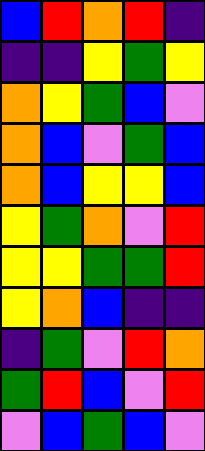[["blue", "red", "orange", "red", "indigo"], ["indigo", "indigo", "yellow", "green", "yellow"], ["orange", "yellow", "green", "blue", "violet"], ["orange", "blue", "violet", "green", "blue"], ["orange", "blue", "yellow", "yellow", "blue"], ["yellow", "green", "orange", "violet", "red"], ["yellow", "yellow", "green", "green", "red"], ["yellow", "orange", "blue", "indigo", "indigo"], ["indigo", "green", "violet", "red", "orange"], ["green", "red", "blue", "violet", "red"], ["violet", "blue", "green", "blue", "violet"]]